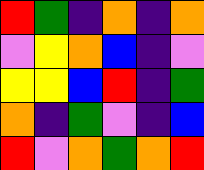[["red", "green", "indigo", "orange", "indigo", "orange"], ["violet", "yellow", "orange", "blue", "indigo", "violet"], ["yellow", "yellow", "blue", "red", "indigo", "green"], ["orange", "indigo", "green", "violet", "indigo", "blue"], ["red", "violet", "orange", "green", "orange", "red"]]